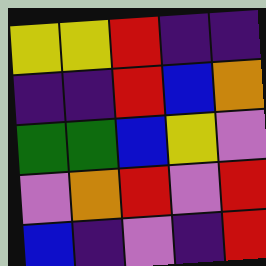[["yellow", "yellow", "red", "indigo", "indigo"], ["indigo", "indigo", "red", "blue", "orange"], ["green", "green", "blue", "yellow", "violet"], ["violet", "orange", "red", "violet", "red"], ["blue", "indigo", "violet", "indigo", "red"]]